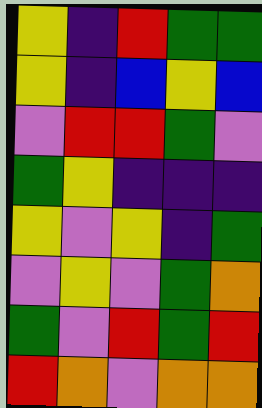[["yellow", "indigo", "red", "green", "green"], ["yellow", "indigo", "blue", "yellow", "blue"], ["violet", "red", "red", "green", "violet"], ["green", "yellow", "indigo", "indigo", "indigo"], ["yellow", "violet", "yellow", "indigo", "green"], ["violet", "yellow", "violet", "green", "orange"], ["green", "violet", "red", "green", "red"], ["red", "orange", "violet", "orange", "orange"]]